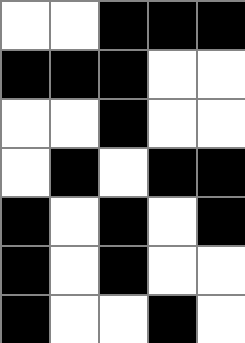[["white", "white", "black", "black", "black"], ["black", "black", "black", "white", "white"], ["white", "white", "black", "white", "white"], ["white", "black", "white", "black", "black"], ["black", "white", "black", "white", "black"], ["black", "white", "black", "white", "white"], ["black", "white", "white", "black", "white"]]